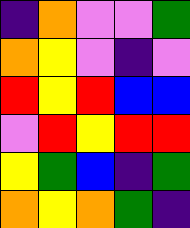[["indigo", "orange", "violet", "violet", "green"], ["orange", "yellow", "violet", "indigo", "violet"], ["red", "yellow", "red", "blue", "blue"], ["violet", "red", "yellow", "red", "red"], ["yellow", "green", "blue", "indigo", "green"], ["orange", "yellow", "orange", "green", "indigo"]]